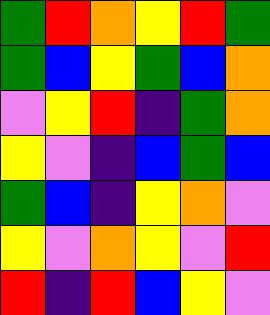[["green", "red", "orange", "yellow", "red", "green"], ["green", "blue", "yellow", "green", "blue", "orange"], ["violet", "yellow", "red", "indigo", "green", "orange"], ["yellow", "violet", "indigo", "blue", "green", "blue"], ["green", "blue", "indigo", "yellow", "orange", "violet"], ["yellow", "violet", "orange", "yellow", "violet", "red"], ["red", "indigo", "red", "blue", "yellow", "violet"]]